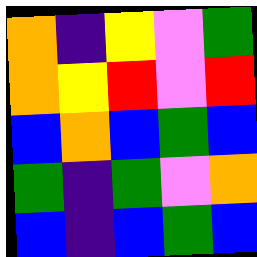[["orange", "indigo", "yellow", "violet", "green"], ["orange", "yellow", "red", "violet", "red"], ["blue", "orange", "blue", "green", "blue"], ["green", "indigo", "green", "violet", "orange"], ["blue", "indigo", "blue", "green", "blue"]]